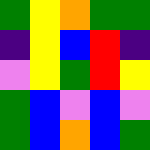[["green", "yellow", "orange", "green", "green"], ["indigo", "yellow", "blue", "red", "indigo"], ["violet", "yellow", "green", "red", "yellow"], ["green", "blue", "violet", "blue", "violet"], ["green", "blue", "orange", "blue", "green"]]